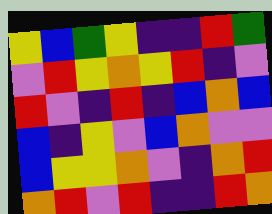[["yellow", "blue", "green", "yellow", "indigo", "indigo", "red", "green"], ["violet", "red", "yellow", "orange", "yellow", "red", "indigo", "violet"], ["red", "violet", "indigo", "red", "indigo", "blue", "orange", "blue"], ["blue", "indigo", "yellow", "violet", "blue", "orange", "violet", "violet"], ["blue", "yellow", "yellow", "orange", "violet", "indigo", "orange", "red"], ["orange", "red", "violet", "red", "indigo", "indigo", "red", "orange"]]